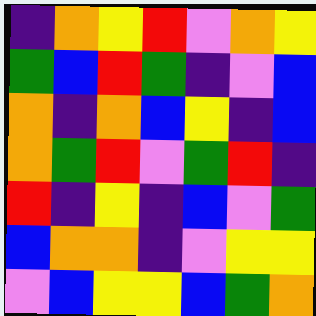[["indigo", "orange", "yellow", "red", "violet", "orange", "yellow"], ["green", "blue", "red", "green", "indigo", "violet", "blue"], ["orange", "indigo", "orange", "blue", "yellow", "indigo", "blue"], ["orange", "green", "red", "violet", "green", "red", "indigo"], ["red", "indigo", "yellow", "indigo", "blue", "violet", "green"], ["blue", "orange", "orange", "indigo", "violet", "yellow", "yellow"], ["violet", "blue", "yellow", "yellow", "blue", "green", "orange"]]